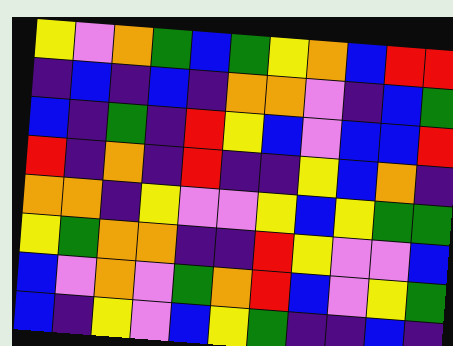[["yellow", "violet", "orange", "green", "blue", "green", "yellow", "orange", "blue", "red", "red"], ["indigo", "blue", "indigo", "blue", "indigo", "orange", "orange", "violet", "indigo", "blue", "green"], ["blue", "indigo", "green", "indigo", "red", "yellow", "blue", "violet", "blue", "blue", "red"], ["red", "indigo", "orange", "indigo", "red", "indigo", "indigo", "yellow", "blue", "orange", "indigo"], ["orange", "orange", "indigo", "yellow", "violet", "violet", "yellow", "blue", "yellow", "green", "green"], ["yellow", "green", "orange", "orange", "indigo", "indigo", "red", "yellow", "violet", "violet", "blue"], ["blue", "violet", "orange", "violet", "green", "orange", "red", "blue", "violet", "yellow", "green"], ["blue", "indigo", "yellow", "violet", "blue", "yellow", "green", "indigo", "indigo", "blue", "indigo"]]